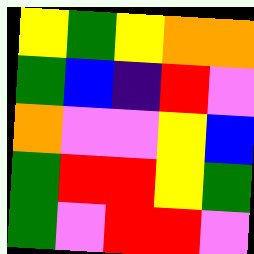[["yellow", "green", "yellow", "orange", "orange"], ["green", "blue", "indigo", "red", "violet"], ["orange", "violet", "violet", "yellow", "blue"], ["green", "red", "red", "yellow", "green"], ["green", "violet", "red", "red", "violet"]]